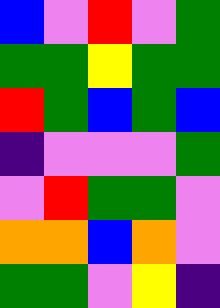[["blue", "violet", "red", "violet", "green"], ["green", "green", "yellow", "green", "green"], ["red", "green", "blue", "green", "blue"], ["indigo", "violet", "violet", "violet", "green"], ["violet", "red", "green", "green", "violet"], ["orange", "orange", "blue", "orange", "violet"], ["green", "green", "violet", "yellow", "indigo"]]